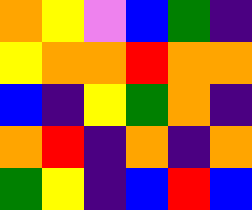[["orange", "yellow", "violet", "blue", "green", "indigo"], ["yellow", "orange", "orange", "red", "orange", "orange"], ["blue", "indigo", "yellow", "green", "orange", "indigo"], ["orange", "red", "indigo", "orange", "indigo", "orange"], ["green", "yellow", "indigo", "blue", "red", "blue"]]